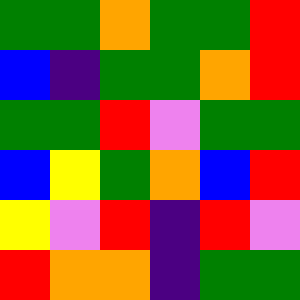[["green", "green", "orange", "green", "green", "red"], ["blue", "indigo", "green", "green", "orange", "red"], ["green", "green", "red", "violet", "green", "green"], ["blue", "yellow", "green", "orange", "blue", "red"], ["yellow", "violet", "red", "indigo", "red", "violet"], ["red", "orange", "orange", "indigo", "green", "green"]]